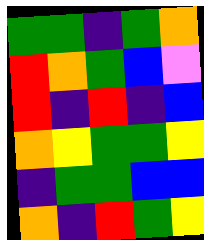[["green", "green", "indigo", "green", "orange"], ["red", "orange", "green", "blue", "violet"], ["red", "indigo", "red", "indigo", "blue"], ["orange", "yellow", "green", "green", "yellow"], ["indigo", "green", "green", "blue", "blue"], ["orange", "indigo", "red", "green", "yellow"]]